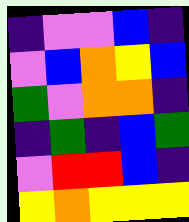[["indigo", "violet", "violet", "blue", "indigo"], ["violet", "blue", "orange", "yellow", "blue"], ["green", "violet", "orange", "orange", "indigo"], ["indigo", "green", "indigo", "blue", "green"], ["violet", "red", "red", "blue", "indigo"], ["yellow", "orange", "yellow", "yellow", "yellow"]]